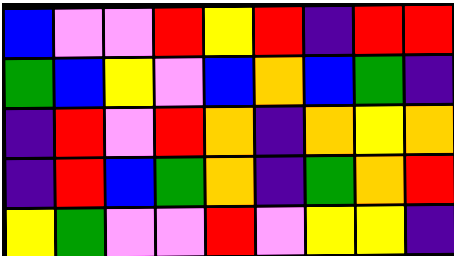[["blue", "violet", "violet", "red", "yellow", "red", "indigo", "red", "red"], ["green", "blue", "yellow", "violet", "blue", "orange", "blue", "green", "indigo"], ["indigo", "red", "violet", "red", "orange", "indigo", "orange", "yellow", "orange"], ["indigo", "red", "blue", "green", "orange", "indigo", "green", "orange", "red"], ["yellow", "green", "violet", "violet", "red", "violet", "yellow", "yellow", "indigo"]]